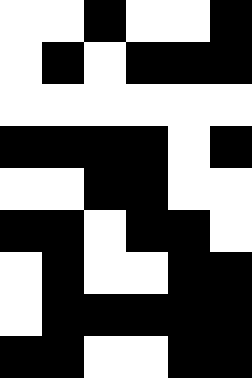[["white", "white", "black", "white", "white", "black"], ["white", "black", "white", "black", "black", "black"], ["white", "white", "white", "white", "white", "white"], ["black", "black", "black", "black", "white", "black"], ["white", "white", "black", "black", "white", "white"], ["black", "black", "white", "black", "black", "white"], ["white", "black", "white", "white", "black", "black"], ["white", "black", "black", "black", "black", "black"], ["black", "black", "white", "white", "black", "black"]]